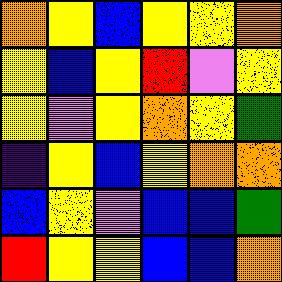[["orange", "yellow", "blue", "yellow", "yellow", "orange"], ["yellow", "blue", "yellow", "red", "violet", "yellow"], ["yellow", "violet", "yellow", "orange", "yellow", "green"], ["indigo", "yellow", "blue", "yellow", "orange", "orange"], ["blue", "yellow", "violet", "blue", "blue", "green"], ["red", "yellow", "yellow", "blue", "blue", "orange"]]